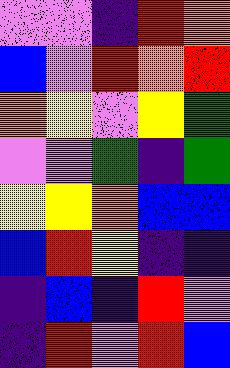[["violet", "violet", "indigo", "red", "orange"], ["blue", "violet", "red", "orange", "red"], ["orange", "yellow", "violet", "yellow", "green"], ["violet", "violet", "green", "indigo", "green"], ["yellow", "yellow", "orange", "blue", "blue"], ["blue", "red", "yellow", "indigo", "indigo"], ["indigo", "blue", "indigo", "red", "violet"], ["indigo", "red", "violet", "red", "blue"]]